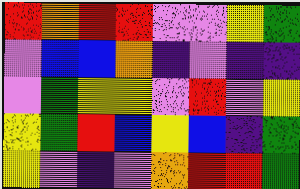[["red", "orange", "red", "red", "violet", "violet", "yellow", "green"], ["violet", "blue", "blue", "orange", "indigo", "violet", "indigo", "indigo"], ["violet", "green", "yellow", "yellow", "violet", "red", "violet", "yellow"], ["yellow", "green", "red", "blue", "yellow", "blue", "indigo", "green"], ["yellow", "violet", "indigo", "violet", "orange", "red", "red", "green"]]